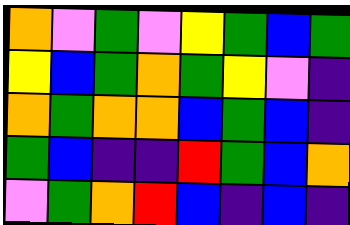[["orange", "violet", "green", "violet", "yellow", "green", "blue", "green"], ["yellow", "blue", "green", "orange", "green", "yellow", "violet", "indigo"], ["orange", "green", "orange", "orange", "blue", "green", "blue", "indigo"], ["green", "blue", "indigo", "indigo", "red", "green", "blue", "orange"], ["violet", "green", "orange", "red", "blue", "indigo", "blue", "indigo"]]